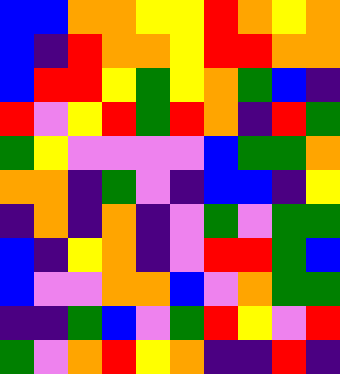[["blue", "blue", "orange", "orange", "yellow", "yellow", "red", "orange", "yellow", "orange"], ["blue", "indigo", "red", "orange", "orange", "yellow", "red", "red", "orange", "orange"], ["blue", "red", "red", "yellow", "green", "yellow", "orange", "green", "blue", "indigo"], ["red", "violet", "yellow", "red", "green", "red", "orange", "indigo", "red", "green"], ["green", "yellow", "violet", "violet", "violet", "violet", "blue", "green", "green", "orange"], ["orange", "orange", "indigo", "green", "violet", "indigo", "blue", "blue", "indigo", "yellow"], ["indigo", "orange", "indigo", "orange", "indigo", "violet", "green", "violet", "green", "green"], ["blue", "indigo", "yellow", "orange", "indigo", "violet", "red", "red", "green", "blue"], ["blue", "violet", "violet", "orange", "orange", "blue", "violet", "orange", "green", "green"], ["indigo", "indigo", "green", "blue", "violet", "green", "red", "yellow", "violet", "red"], ["green", "violet", "orange", "red", "yellow", "orange", "indigo", "indigo", "red", "indigo"]]